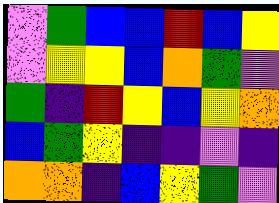[["violet", "green", "blue", "blue", "red", "blue", "yellow"], ["violet", "yellow", "yellow", "blue", "orange", "green", "violet"], ["green", "indigo", "red", "yellow", "blue", "yellow", "orange"], ["blue", "green", "yellow", "indigo", "indigo", "violet", "indigo"], ["orange", "orange", "indigo", "blue", "yellow", "green", "violet"]]